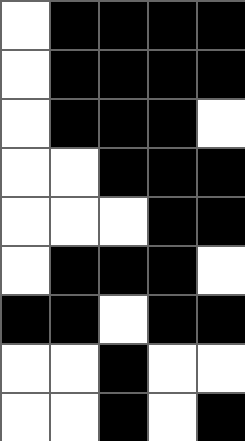[["white", "black", "black", "black", "black"], ["white", "black", "black", "black", "black"], ["white", "black", "black", "black", "white"], ["white", "white", "black", "black", "black"], ["white", "white", "white", "black", "black"], ["white", "black", "black", "black", "white"], ["black", "black", "white", "black", "black"], ["white", "white", "black", "white", "white"], ["white", "white", "black", "white", "black"]]